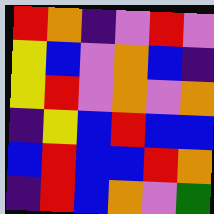[["red", "orange", "indigo", "violet", "red", "violet"], ["yellow", "blue", "violet", "orange", "blue", "indigo"], ["yellow", "red", "violet", "orange", "violet", "orange"], ["indigo", "yellow", "blue", "red", "blue", "blue"], ["blue", "red", "blue", "blue", "red", "orange"], ["indigo", "red", "blue", "orange", "violet", "green"]]